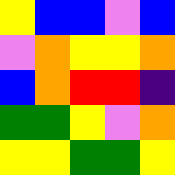[["yellow", "blue", "blue", "violet", "blue"], ["violet", "orange", "yellow", "yellow", "orange"], ["blue", "orange", "red", "red", "indigo"], ["green", "green", "yellow", "violet", "orange"], ["yellow", "yellow", "green", "green", "yellow"]]